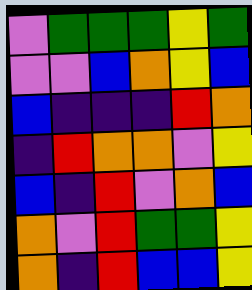[["violet", "green", "green", "green", "yellow", "green"], ["violet", "violet", "blue", "orange", "yellow", "blue"], ["blue", "indigo", "indigo", "indigo", "red", "orange"], ["indigo", "red", "orange", "orange", "violet", "yellow"], ["blue", "indigo", "red", "violet", "orange", "blue"], ["orange", "violet", "red", "green", "green", "yellow"], ["orange", "indigo", "red", "blue", "blue", "yellow"]]